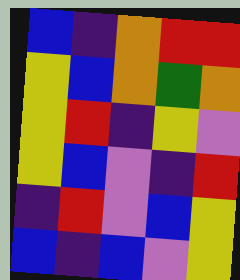[["blue", "indigo", "orange", "red", "red"], ["yellow", "blue", "orange", "green", "orange"], ["yellow", "red", "indigo", "yellow", "violet"], ["yellow", "blue", "violet", "indigo", "red"], ["indigo", "red", "violet", "blue", "yellow"], ["blue", "indigo", "blue", "violet", "yellow"]]